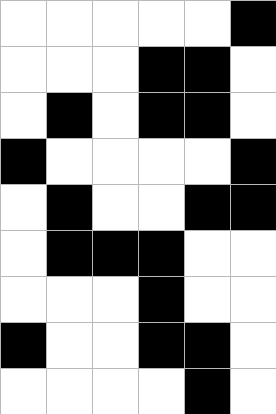[["white", "white", "white", "white", "white", "black"], ["white", "white", "white", "black", "black", "white"], ["white", "black", "white", "black", "black", "white"], ["black", "white", "white", "white", "white", "black"], ["white", "black", "white", "white", "black", "black"], ["white", "black", "black", "black", "white", "white"], ["white", "white", "white", "black", "white", "white"], ["black", "white", "white", "black", "black", "white"], ["white", "white", "white", "white", "black", "white"]]